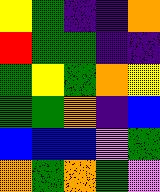[["yellow", "green", "indigo", "indigo", "orange"], ["red", "green", "green", "indigo", "indigo"], ["green", "yellow", "green", "orange", "yellow"], ["green", "green", "orange", "indigo", "blue"], ["blue", "blue", "blue", "violet", "green"], ["orange", "green", "orange", "green", "violet"]]